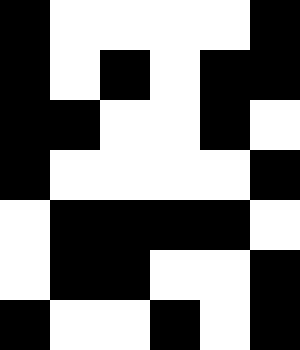[["black", "white", "white", "white", "white", "black"], ["black", "white", "black", "white", "black", "black"], ["black", "black", "white", "white", "black", "white"], ["black", "white", "white", "white", "white", "black"], ["white", "black", "black", "black", "black", "white"], ["white", "black", "black", "white", "white", "black"], ["black", "white", "white", "black", "white", "black"]]